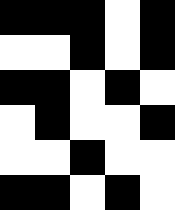[["black", "black", "black", "white", "black"], ["white", "white", "black", "white", "black"], ["black", "black", "white", "black", "white"], ["white", "black", "white", "white", "black"], ["white", "white", "black", "white", "white"], ["black", "black", "white", "black", "white"]]